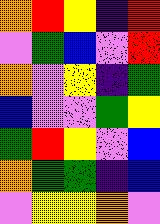[["orange", "red", "yellow", "indigo", "red"], ["violet", "green", "blue", "violet", "red"], ["orange", "violet", "yellow", "indigo", "green"], ["blue", "violet", "violet", "green", "yellow"], ["green", "red", "yellow", "violet", "blue"], ["orange", "green", "green", "indigo", "blue"], ["violet", "yellow", "yellow", "orange", "violet"]]